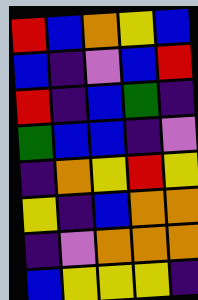[["red", "blue", "orange", "yellow", "blue"], ["blue", "indigo", "violet", "blue", "red"], ["red", "indigo", "blue", "green", "indigo"], ["green", "blue", "blue", "indigo", "violet"], ["indigo", "orange", "yellow", "red", "yellow"], ["yellow", "indigo", "blue", "orange", "orange"], ["indigo", "violet", "orange", "orange", "orange"], ["blue", "yellow", "yellow", "yellow", "indigo"]]